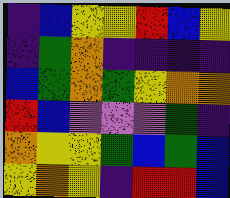[["indigo", "blue", "yellow", "yellow", "red", "blue", "yellow"], ["indigo", "green", "orange", "indigo", "indigo", "indigo", "indigo"], ["blue", "green", "orange", "green", "yellow", "orange", "orange"], ["red", "blue", "violet", "violet", "violet", "green", "indigo"], ["orange", "yellow", "yellow", "green", "blue", "green", "blue"], ["yellow", "orange", "yellow", "indigo", "red", "red", "blue"]]